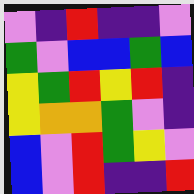[["violet", "indigo", "red", "indigo", "indigo", "violet"], ["green", "violet", "blue", "blue", "green", "blue"], ["yellow", "green", "red", "yellow", "red", "indigo"], ["yellow", "orange", "orange", "green", "violet", "indigo"], ["blue", "violet", "red", "green", "yellow", "violet"], ["blue", "violet", "red", "indigo", "indigo", "red"]]